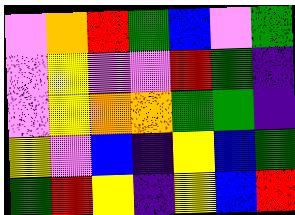[["violet", "orange", "red", "green", "blue", "violet", "green"], ["violet", "yellow", "violet", "violet", "red", "green", "indigo"], ["violet", "yellow", "orange", "orange", "green", "green", "indigo"], ["yellow", "violet", "blue", "indigo", "yellow", "blue", "green"], ["green", "red", "yellow", "indigo", "yellow", "blue", "red"]]